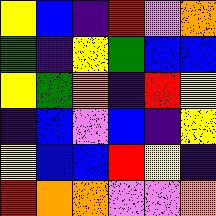[["yellow", "blue", "indigo", "red", "violet", "orange"], ["green", "indigo", "yellow", "green", "blue", "blue"], ["yellow", "green", "orange", "indigo", "red", "yellow"], ["indigo", "blue", "violet", "blue", "indigo", "yellow"], ["yellow", "blue", "blue", "red", "yellow", "indigo"], ["red", "orange", "orange", "violet", "violet", "orange"]]